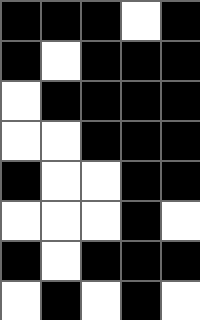[["black", "black", "black", "white", "black"], ["black", "white", "black", "black", "black"], ["white", "black", "black", "black", "black"], ["white", "white", "black", "black", "black"], ["black", "white", "white", "black", "black"], ["white", "white", "white", "black", "white"], ["black", "white", "black", "black", "black"], ["white", "black", "white", "black", "white"]]